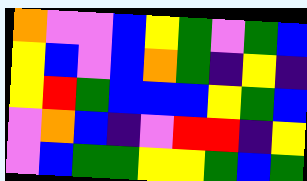[["orange", "violet", "violet", "blue", "yellow", "green", "violet", "green", "blue"], ["yellow", "blue", "violet", "blue", "orange", "green", "indigo", "yellow", "indigo"], ["yellow", "red", "green", "blue", "blue", "blue", "yellow", "green", "blue"], ["violet", "orange", "blue", "indigo", "violet", "red", "red", "indigo", "yellow"], ["violet", "blue", "green", "green", "yellow", "yellow", "green", "blue", "green"]]